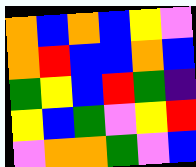[["orange", "blue", "orange", "blue", "yellow", "violet"], ["orange", "red", "blue", "blue", "orange", "blue"], ["green", "yellow", "blue", "red", "green", "indigo"], ["yellow", "blue", "green", "violet", "yellow", "red"], ["violet", "orange", "orange", "green", "violet", "blue"]]